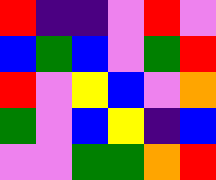[["red", "indigo", "indigo", "violet", "red", "violet"], ["blue", "green", "blue", "violet", "green", "red"], ["red", "violet", "yellow", "blue", "violet", "orange"], ["green", "violet", "blue", "yellow", "indigo", "blue"], ["violet", "violet", "green", "green", "orange", "red"]]